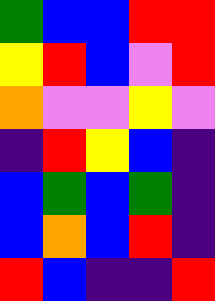[["green", "blue", "blue", "red", "red"], ["yellow", "red", "blue", "violet", "red"], ["orange", "violet", "violet", "yellow", "violet"], ["indigo", "red", "yellow", "blue", "indigo"], ["blue", "green", "blue", "green", "indigo"], ["blue", "orange", "blue", "red", "indigo"], ["red", "blue", "indigo", "indigo", "red"]]